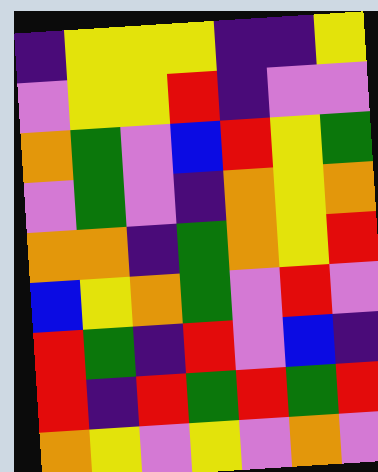[["indigo", "yellow", "yellow", "yellow", "indigo", "indigo", "yellow"], ["violet", "yellow", "yellow", "red", "indigo", "violet", "violet"], ["orange", "green", "violet", "blue", "red", "yellow", "green"], ["violet", "green", "violet", "indigo", "orange", "yellow", "orange"], ["orange", "orange", "indigo", "green", "orange", "yellow", "red"], ["blue", "yellow", "orange", "green", "violet", "red", "violet"], ["red", "green", "indigo", "red", "violet", "blue", "indigo"], ["red", "indigo", "red", "green", "red", "green", "red"], ["orange", "yellow", "violet", "yellow", "violet", "orange", "violet"]]